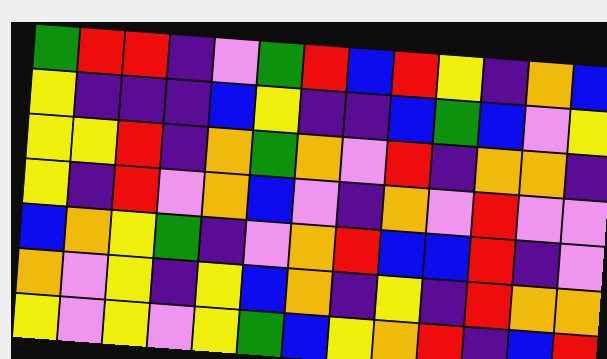[["green", "red", "red", "indigo", "violet", "green", "red", "blue", "red", "yellow", "indigo", "orange", "blue"], ["yellow", "indigo", "indigo", "indigo", "blue", "yellow", "indigo", "indigo", "blue", "green", "blue", "violet", "yellow"], ["yellow", "yellow", "red", "indigo", "orange", "green", "orange", "violet", "red", "indigo", "orange", "orange", "indigo"], ["yellow", "indigo", "red", "violet", "orange", "blue", "violet", "indigo", "orange", "violet", "red", "violet", "violet"], ["blue", "orange", "yellow", "green", "indigo", "violet", "orange", "red", "blue", "blue", "red", "indigo", "violet"], ["orange", "violet", "yellow", "indigo", "yellow", "blue", "orange", "indigo", "yellow", "indigo", "red", "orange", "orange"], ["yellow", "violet", "yellow", "violet", "yellow", "green", "blue", "yellow", "orange", "red", "indigo", "blue", "red"]]